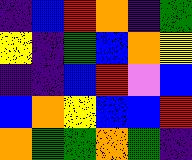[["indigo", "blue", "red", "orange", "indigo", "green"], ["yellow", "indigo", "green", "blue", "orange", "yellow"], ["indigo", "indigo", "blue", "red", "violet", "blue"], ["blue", "orange", "yellow", "blue", "blue", "red"], ["orange", "green", "green", "orange", "green", "indigo"]]